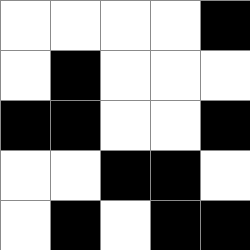[["white", "white", "white", "white", "black"], ["white", "black", "white", "white", "white"], ["black", "black", "white", "white", "black"], ["white", "white", "black", "black", "white"], ["white", "black", "white", "black", "black"]]